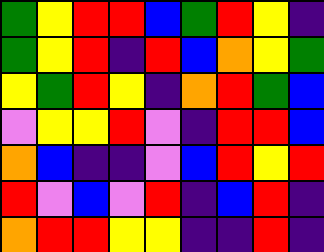[["green", "yellow", "red", "red", "blue", "green", "red", "yellow", "indigo"], ["green", "yellow", "red", "indigo", "red", "blue", "orange", "yellow", "green"], ["yellow", "green", "red", "yellow", "indigo", "orange", "red", "green", "blue"], ["violet", "yellow", "yellow", "red", "violet", "indigo", "red", "red", "blue"], ["orange", "blue", "indigo", "indigo", "violet", "blue", "red", "yellow", "red"], ["red", "violet", "blue", "violet", "red", "indigo", "blue", "red", "indigo"], ["orange", "red", "red", "yellow", "yellow", "indigo", "indigo", "red", "indigo"]]